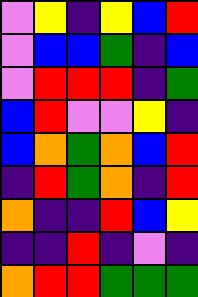[["violet", "yellow", "indigo", "yellow", "blue", "red"], ["violet", "blue", "blue", "green", "indigo", "blue"], ["violet", "red", "red", "red", "indigo", "green"], ["blue", "red", "violet", "violet", "yellow", "indigo"], ["blue", "orange", "green", "orange", "blue", "red"], ["indigo", "red", "green", "orange", "indigo", "red"], ["orange", "indigo", "indigo", "red", "blue", "yellow"], ["indigo", "indigo", "red", "indigo", "violet", "indigo"], ["orange", "red", "red", "green", "green", "green"]]